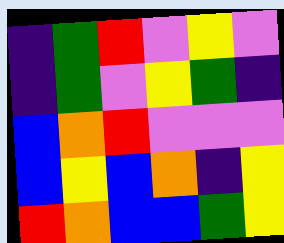[["indigo", "green", "red", "violet", "yellow", "violet"], ["indigo", "green", "violet", "yellow", "green", "indigo"], ["blue", "orange", "red", "violet", "violet", "violet"], ["blue", "yellow", "blue", "orange", "indigo", "yellow"], ["red", "orange", "blue", "blue", "green", "yellow"]]